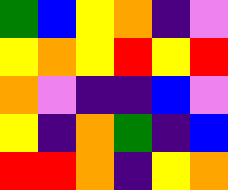[["green", "blue", "yellow", "orange", "indigo", "violet"], ["yellow", "orange", "yellow", "red", "yellow", "red"], ["orange", "violet", "indigo", "indigo", "blue", "violet"], ["yellow", "indigo", "orange", "green", "indigo", "blue"], ["red", "red", "orange", "indigo", "yellow", "orange"]]